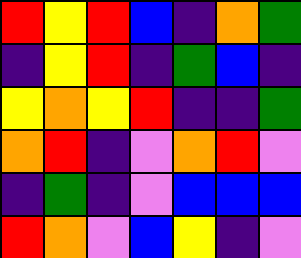[["red", "yellow", "red", "blue", "indigo", "orange", "green"], ["indigo", "yellow", "red", "indigo", "green", "blue", "indigo"], ["yellow", "orange", "yellow", "red", "indigo", "indigo", "green"], ["orange", "red", "indigo", "violet", "orange", "red", "violet"], ["indigo", "green", "indigo", "violet", "blue", "blue", "blue"], ["red", "orange", "violet", "blue", "yellow", "indigo", "violet"]]